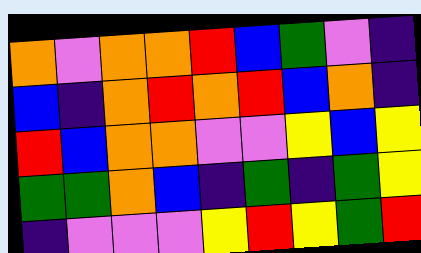[["orange", "violet", "orange", "orange", "red", "blue", "green", "violet", "indigo"], ["blue", "indigo", "orange", "red", "orange", "red", "blue", "orange", "indigo"], ["red", "blue", "orange", "orange", "violet", "violet", "yellow", "blue", "yellow"], ["green", "green", "orange", "blue", "indigo", "green", "indigo", "green", "yellow"], ["indigo", "violet", "violet", "violet", "yellow", "red", "yellow", "green", "red"]]